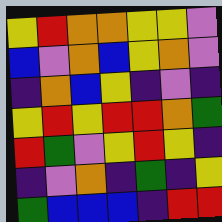[["yellow", "red", "orange", "orange", "yellow", "yellow", "violet"], ["blue", "violet", "orange", "blue", "yellow", "orange", "violet"], ["indigo", "orange", "blue", "yellow", "indigo", "violet", "indigo"], ["yellow", "red", "yellow", "red", "red", "orange", "green"], ["red", "green", "violet", "yellow", "red", "yellow", "indigo"], ["indigo", "violet", "orange", "indigo", "green", "indigo", "yellow"], ["green", "blue", "blue", "blue", "indigo", "red", "red"]]